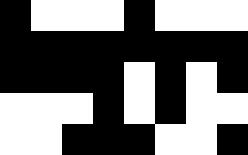[["black", "white", "white", "white", "black", "white", "white", "white"], ["black", "black", "black", "black", "black", "black", "black", "black"], ["black", "black", "black", "black", "white", "black", "white", "black"], ["white", "white", "white", "black", "white", "black", "white", "white"], ["white", "white", "black", "black", "black", "white", "white", "black"]]